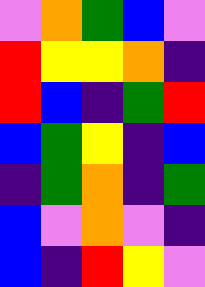[["violet", "orange", "green", "blue", "violet"], ["red", "yellow", "yellow", "orange", "indigo"], ["red", "blue", "indigo", "green", "red"], ["blue", "green", "yellow", "indigo", "blue"], ["indigo", "green", "orange", "indigo", "green"], ["blue", "violet", "orange", "violet", "indigo"], ["blue", "indigo", "red", "yellow", "violet"]]